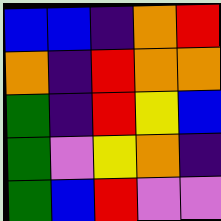[["blue", "blue", "indigo", "orange", "red"], ["orange", "indigo", "red", "orange", "orange"], ["green", "indigo", "red", "yellow", "blue"], ["green", "violet", "yellow", "orange", "indigo"], ["green", "blue", "red", "violet", "violet"]]